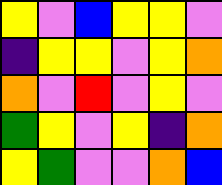[["yellow", "violet", "blue", "yellow", "yellow", "violet"], ["indigo", "yellow", "yellow", "violet", "yellow", "orange"], ["orange", "violet", "red", "violet", "yellow", "violet"], ["green", "yellow", "violet", "yellow", "indigo", "orange"], ["yellow", "green", "violet", "violet", "orange", "blue"]]